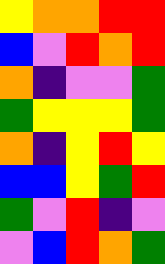[["yellow", "orange", "orange", "red", "red"], ["blue", "violet", "red", "orange", "red"], ["orange", "indigo", "violet", "violet", "green"], ["green", "yellow", "yellow", "yellow", "green"], ["orange", "indigo", "yellow", "red", "yellow"], ["blue", "blue", "yellow", "green", "red"], ["green", "violet", "red", "indigo", "violet"], ["violet", "blue", "red", "orange", "green"]]